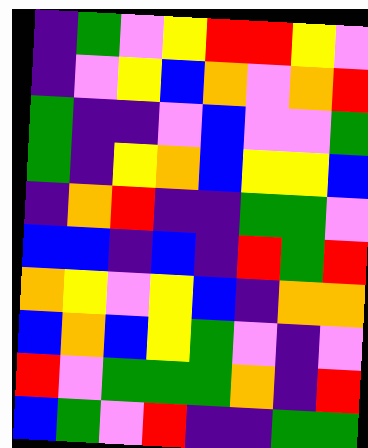[["indigo", "green", "violet", "yellow", "red", "red", "yellow", "violet"], ["indigo", "violet", "yellow", "blue", "orange", "violet", "orange", "red"], ["green", "indigo", "indigo", "violet", "blue", "violet", "violet", "green"], ["green", "indigo", "yellow", "orange", "blue", "yellow", "yellow", "blue"], ["indigo", "orange", "red", "indigo", "indigo", "green", "green", "violet"], ["blue", "blue", "indigo", "blue", "indigo", "red", "green", "red"], ["orange", "yellow", "violet", "yellow", "blue", "indigo", "orange", "orange"], ["blue", "orange", "blue", "yellow", "green", "violet", "indigo", "violet"], ["red", "violet", "green", "green", "green", "orange", "indigo", "red"], ["blue", "green", "violet", "red", "indigo", "indigo", "green", "green"]]